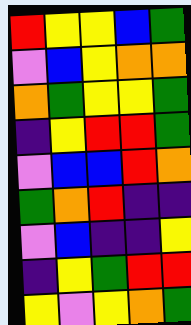[["red", "yellow", "yellow", "blue", "green"], ["violet", "blue", "yellow", "orange", "orange"], ["orange", "green", "yellow", "yellow", "green"], ["indigo", "yellow", "red", "red", "green"], ["violet", "blue", "blue", "red", "orange"], ["green", "orange", "red", "indigo", "indigo"], ["violet", "blue", "indigo", "indigo", "yellow"], ["indigo", "yellow", "green", "red", "red"], ["yellow", "violet", "yellow", "orange", "green"]]